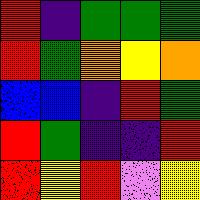[["red", "indigo", "green", "green", "green"], ["red", "green", "orange", "yellow", "orange"], ["blue", "blue", "indigo", "red", "green"], ["red", "green", "indigo", "indigo", "red"], ["red", "yellow", "red", "violet", "yellow"]]